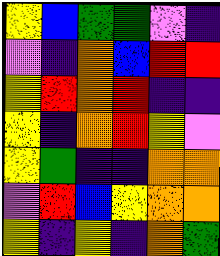[["yellow", "blue", "green", "green", "violet", "indigo"], ["violet", "indigo", "orange", "blue", "red", "red"], ["yellow", "red", "orange", "red", "indigo", "indigo"], ["yellow", "indigo", "orange", "red", "yellow", "violet"], ["yellow", "green", "indigo", "indigo", "orange", "orange"], ["violet", "red", "blue", "yellow", "orange", "orange"], ["yellow", "indigo", "yellow", "indigo", "orange", "green"]]